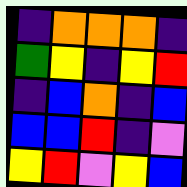[["indigo", "orange", "orange", "orange", "indigo"], ["green", "yellow", "indigo", "yellow", "red"], ["indigo", "blue", "orange", "indigo", "blue"], ["blue", "blue", "red", "indigo", "violet"], ["yellow", "red", "violet", "yellow", "blue"]]